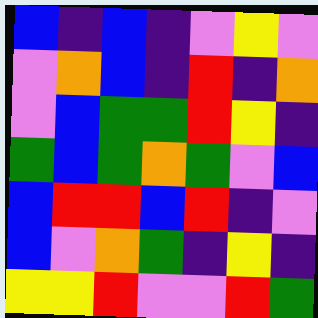[["blue", "indigo", "blue", "indigo", "violet", "yellow", "violet"], ["violet", "orange", "blue", "indigo", "red", "indigo", "orange"], ["violet", "blue", "green", "green", "red", "yellow", "indigo"], ["green", "blue", "green", "orange", "green", "violet", "blue"], ["blue", "red", "red", "blue", "red", "indigo", "violet"], ["blue", "violet", "orange", "green", "indigo", "yellow", "indigo"], ["yellow", "yellow", "red", "violet", "violet", "red", "green"]]